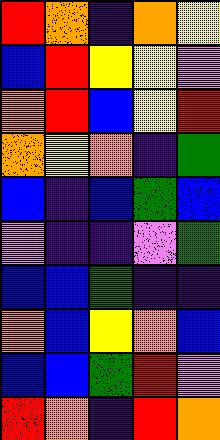[["red", "orange", "indigo", "orange", "yellow"], ["blue", "red", "yellow", "yellow", "violet"], ["orange", "red", "blue", "yellow", "red"], ["orange", "yellow", "orange", "indigo", "green"], ["blue", "indigo", "blue", "green", "blue"], ["violet", "indigo", "indigo", "violet", "green"], ["blue", "blue", "green", "indigo", "indigo"], ["orange", "blue", "yellow", "orange", "blue"], ["blue", "blue", "green", "red", "violet"], ["red", "orange", "indigo", "red", "orange"]]